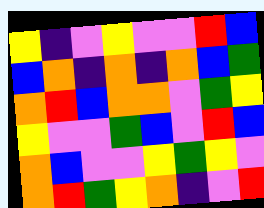[["yellow", "indigo", "violet", "yellow", "violet", "violet", "red", "blue"], ["blue", "orange", "indigo", "orange", "indigo", "orange", "blue", "green"], ["orange", "red", "blue", "orange", "orange", "violet", "green", "yellow"], ["yellow", "violet", "violet", "green", "blue", "violet", "red", "blue"], ["orange", "blue", "violet", "violet", "yellow", "green", "yellow", "violet"], ["orange", "red", "green", "yellow", "orange", "indigo", "violet", "red"]]